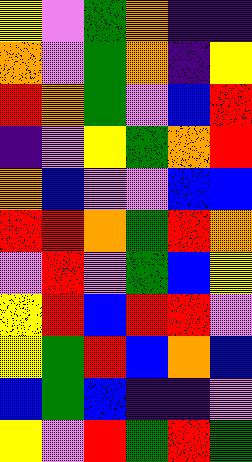[["yellow", "violet", "green", "orange", "indigo", "indigo"], ["orange", "violet", "green", "orange", "indigo", "yellow"], ["red", "orange", "green", "violet", "blue", "red"], ["indigo", "violet", "yellow", "green", "orange", "red"], ["orange", "blue", "violet", "violet", "blue", "blue"], ["red", "red", "orange", "green", "red", "orange"], ["violet", "red", "violet", "green", "blue", "yellow"], ["yellow", "red", "blue", "red", "red", "violet"], ["yellow", "green", "red", "blue", "orange", "blue"], ["blue", "green", "blue", "indigo", "indigo", "violet"], ["yellow", "violet", "red", "green", "red", "green"]]